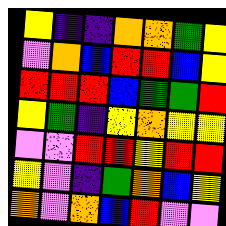[["yellow", "indigo", "indigo", "orange", "orange", "green", "yellow"], ["violet", "orange", "blue", "red", "red", "blue", "yellow"], ["red", "red", "red", "blue", "green", "green", "red"], ["yellow", "green", "indigo", "yellow", "orange", "yellow", "yellow"], ["violet", "violet", "red", "red", "yellow", "red", "red"], ["yellow", "violet", "indigo", "green", "orange", "blue", "yellow"], ["orange", "violet", "orange", "blue", "red", "violet", "violet"]]